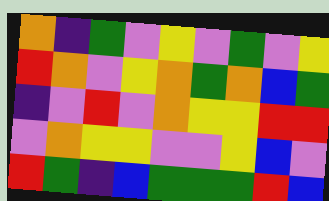[["orange", "indigo", "green", "violet", "yellow", "violet", "green", "violet", "yellow"], ["red", "orange", "violet", "yellow", "orange", "green", "orange", "blue", "green"], ["indigo", "violet", "red", "violet", "orange", "yellow", "yellow", "red", "red"], ["violet", "orange", "yellow", "yellow", "violet", "violet", "yellow", "blue", "violet"], ["red", "green", "indigo", "blue", "green", "green", "green", "red", "blue"]]